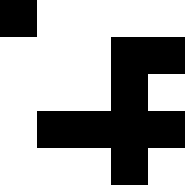[["black", "white", "white", "white", "white"], ["white", "white", "white", "black", "black"], ["white", "white", "white", "black", "white"], ["white", "black", "black", "black", "black"], ["white", "white", "white", "black", "white"]]